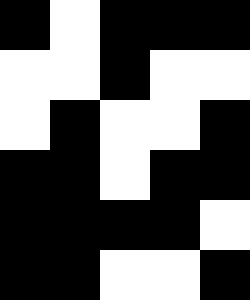[["black", "white", "black", "black", "black"], ["white", "white", "black", "white", "white"], ["white", "black", "white", "white", "black"], ["black", "black", "white", "black", "black"], ["black", "black", "black", "black", "white"], ["black", "black", "white", "white", "black"]]